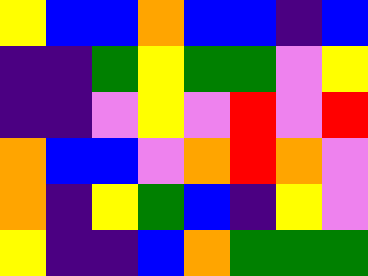[["yellow", "blue", "blue", "orange", "blue", "blue", "indigo", "blue"], ["indigo", "indigo", "green", "yellow", "green", "green", "violet", "yellow"], ["indigo", "indigo", "violet", "yellow", "violet", "red", "violet", "red"], ["orange", "blue", "blue", "violet", "orange", "red", "orange", "violet"], ["orange", "indigo", "yellow", "green", "blue", "indigo", "yellow", "violet"], ["yellow", "indigo", "indigo", "blue", "orange", "green", "green", "green"]]